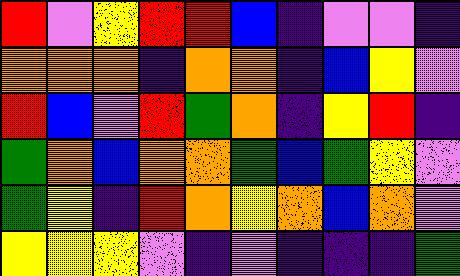[["red", "violet", "yellow", "red", "red", "blue", "indigo", "violet", "violet", "indigo"], ["orange", "orange", "orange", "indigo", "orange", "orange", "indigo", "blue", "yellow", "violet"], ["red", "blue", "violet", "red", "green", "orange", "indigo", "yellow", "red", "indigo"], ["green", "orange", "blue", "orange", "orange", "green", "blue", "green", "yellow", "violet"], ["green", "yellow", "indigo", "red", "orange", "yellow", "orange", "blue", "orange", "violet"], ["yellow", "yellow", "yellow", "violet", "indigo", "violet", "indigo", "indigo", "indigo", "green"]]